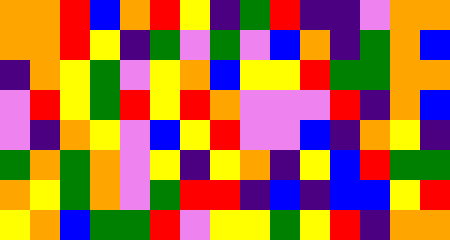[["orange", "orange", "red", "blue", "orange", "red", "yellow", "indigo", "green", "red", "indigo", "indigo", "violet", "orange", "orange"], ["orange", "orange", "red", "yellow", "indigo", "green", "violet", "green", "violet", "blue", "orange", "indigo", "green", "orange", "blue"], ["indigo", "orange", "yellow", "green", "violet", "yellow", "orange", "blue", "yellow", "yellow", "red", "green", "green", "orange", "orange"], ["violet", "red", "yellow", "green", "red", "yellow", "red", "orange", "violet", "violet", "violet", "red", "indigo", "orange", "blue"], ["violet", "indigo", "orange", "yellow", "violet", "blue", "yellow", "red", "violet", "violet", "blue", "indigo", "orange", "yellow", "indigo"], ["green", "orange", "green", "orange", "violet", "yellow", "indigo", "yellow", "orange", "indigo", "yellow", "blue", "red", "green", "green"], ["orange", "yellow", "green", "orange", "violet", "green", "red", "red", "indigo", "blue", "indigo", "blue", "blue", "yellow", "red"], ["yellow", "orange", "blue", "green", "green", "red", "violet", "yellow", "yellow", "green", "yellow", "red", "indigo", "orange", "orange"]]